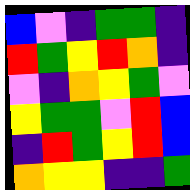[["blue", "violet", "indigo", "green", "green", "indigo"], ["red", "green", "yellow", "red", "orange", "indigo"], ["violet", "indigo", "orange", "yellow", "green", "violet"], ["yellow", "green", "green", "violet", "red", "blue"], ["indigo", "red", "green", "yellow", "red", "blue"], ["orange", "yellow", "yellow", "indigo", "indigo", "green"]]